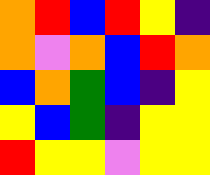[["orange", "red", "blue", "red", "yellow", "indigo"], ["orange", "violet", "orange", "blue", "red", "orange"], ["blue", "orange", "green", "blue", "indigo", "yellow"], ["yellow", "blue", "green", "indigo", "yellow", "yellow"], ["red", "yellow", "yellow", "violet", "yellow", "yellow"]]